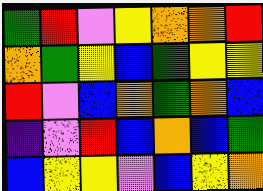[["green", "red", "violet", "yellow", "orange", "orange", "red"], ["orange", "green", "yellow", "blue", "green", "yellow", "yellow"], ["red", "violet", "blue", "orange", "green", "orange", "blue"], ["indigo", "violet", "red", "blue", "orange", "blue", "green"], ["blue", "yellow", "yellow", "violet", "blue", "yellow", "orange"]]